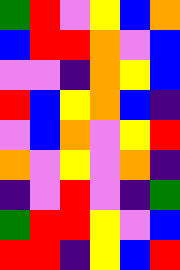[["green", "red", "violet", "yellow", "blue", "orange"], ["blue", "red", "red", "orange", "violet", "blue"], ["violet", "violet", "indigo", "orange", "yellow", "blue"], ["red", "blue", "yellow", "orange", "blue", "indigo"], ["violet", "blue", "orange", "violet", "yellow", "red"], ["orange", "violet", "yellow", "violet", "orange", "indigo"], ["indigo", "violet", "red", "violet", "indigo", "green"], ["green", "red", "red", "yellow", "violet", "blue"], ["red", "red", "indigo", "yellow", "blue", "red"]]